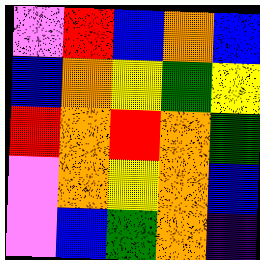[["violet", "red", "blue", "orange", "blue"], ["blue", "orange", "yellow", "green", "yellow"], ["red", "orange", "red", "orange", "green"], ["violet", "orange", "yellow", "orange", "blue"], ["violet", "blue", "green", "orange", "indigo"]]